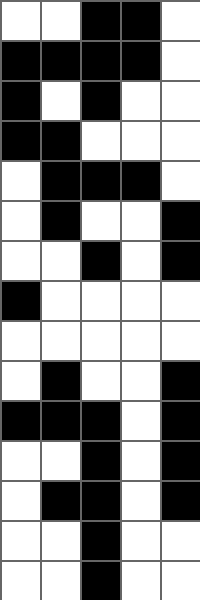[["white", "white", "black", "black", "white"], ["black", "black", "black", "black", "white"], ["black", "white", "black", "white", "white"], ["black", "black", "white", "white", "white"], ["white", "black", "black", "black", "white"], ["white", "black", "white", "white", "black"], ["white", "white", "black", "white", "black"], ["black", "white", "white", "white", "white"], ["white", "white", "white", "white", "white"], ["white", "black", "white", "white", "black"], ["black", "black", "black", "white", "black"], ["white", "white", "black", "white", "black"], ["white", "black", "black", "white", "black"], ["white", "white", "black", "white", "white"], ["white", "white", "black", "white", "white"]]